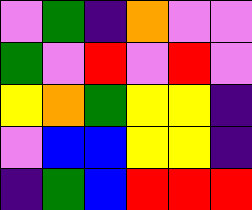[["violet", "green", "indigo", "orange", "violet", "violet"], ["green", "violet", "red", "violet", "red", "violet"], ["yellow", "orange", "green", "yellow", "yellow", "indigo"], ["violet", "blue", "blue", "yellow", "yellow", "indigo"], ["indigo", "green", "blue", "red", "red", "red"]]